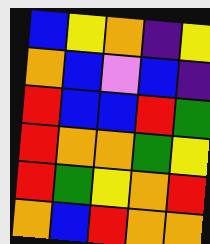[["blue", "yellow", "orange", "indigo", "yellow"], ["orange", "blue", "violet", "blue", "indigo"], ["red", "blue", "blue", "red", "green"], ["red", "orange", "orange", "green", "yellow"], ["red", "green", "yellow", "orange", "red"], ["orange", "blue", "red", "orange", "orange"]]